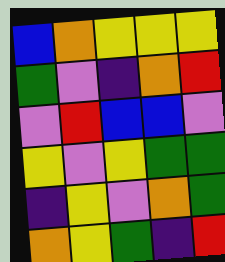[["blue", "orange", "yellow", "yellow", "yellow"], ["green", "violet", "indigo", "orange", "red"], ["violet", "red", "blue", "blue", "violet"], ["yellow", "violet", "yellow", "green", "green"], ["indigo", "yellow", "violet", "orange", "green"], ["orange", "yellow", "green", "indigo", "red"]]